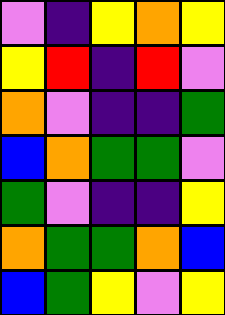[["violet", "indigo", "yellow", "orange", "yellow"], ["yellow", "red", "indigo", "red", "violet"], ["orange", "violet", "indigo", "indigo", "green"], ["blue", "orange", "green", "green", "violet"], ["green", "violet", "indigo", "indigo", "yellow"], ["orange", "green", "green", "orange", "blue"], ["blue", "green", "yellow", "violet", "yellow"]]